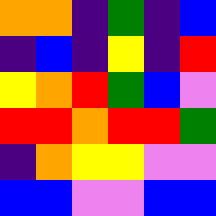[["orange", "orange", "indigo", "green", "indigo", "blue"], ["indigo", "blue", "indigo", "yellow", "indigo", "red"], ["yellow", "orange", "red", "green", "blue", "violet"], ["red", "red", "orange", "red", "red", "green"], ["indigo", "orange", "yellow", "yellow", "violet", "violet"], ["blue", "blue", "violet", "violet", "blue", "blue"]]